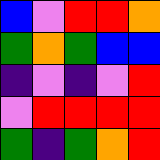[["blue", "violet", "red", "red", "orange"], ["green", "orange", "green", "blue", "blue"], ["indigo", "violet", "indigo", "violet", "red"], ["violet", "red", "red", "red", "red"], ["green", "indigo", "green", "orange", "red"]]